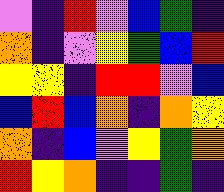[["violet", "indigo", "red", "violet", "blue", "green", "indigo"], ["orange", "indigo", "violet", "yellow", "green", "blue", "red"], ["yellow", "yellow", "indigo", "red", "red", "violet", "blue"], ["blue", "red", "blue", "orange", "indigo", "orange", "yellow"], ["orange", "indigo", "blue", "violet", "yellow", "green", "orange"], ["red", "yellow", "orange", "indigo", "indigo", "green", "indigo"]]